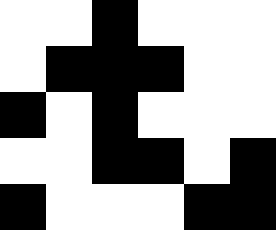[["white", "white", "black", "white", "white", "white"], ["white", "black", "black", "black", "white", "white"], ["black", "white", "black", "white", "white", "white"], ["white", "white", "black", "black", "white", "black"], ["black", "white", "white", "white", "black", "black"]]